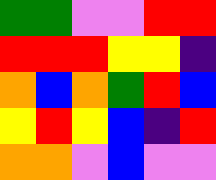[["green", "green", "violet", "violet", "red", "red"], ["red", "red", "red", "yellow", "yellow", "indigo"], ["orange", "blue", "orange", "green", "red", "blue"], ["yellow", "red", "yellow", "blue", "indigo", "red"], ["orange", "orange", "violet", "blue", "violet", "violet"]]